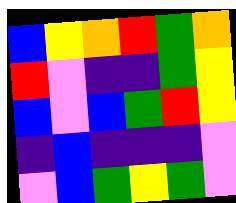[["blue", "yellow", "orange", "red", "green", "orange"], ["red", "violet", "indigo", "indigo", "green", "yellow"], ["blue", "violet", "blue", "green", "red", "yellow"], ["indigo", "blue", "indigo", "indigo", "indigo", "violet"], ["violet", "blue", "green", "yellow", "green", "violet"]]